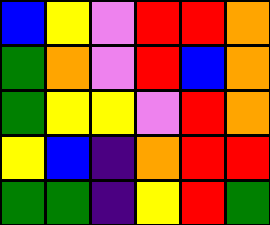[["blue", "yellow", "violet", "red", "red", "orange"], ["green", "orange", "violet", "red", "blue", "orange"], ["green", "yellow", "yellow", "violet", "red", "orange"], ["yellow", "blue", "indigo", "orange", "red", "red"], ["green", "green", "indigo", "yellow", "red", "green"]]